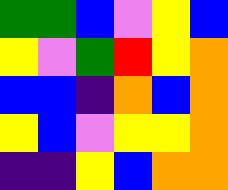[["green", "green", "blue", "violet", "yellow", "blue"], ["yellow", "violet", "green", "red", "yellow", "orange"], ["blue", "blue", "indigo", "orange", "blue", "orange"], ["yellow", "blue", "violet", "yellow", "yellow", "orange"], ["indigo", "indigo", "yellow", "blue", "orange", "orange"]]